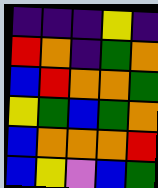[["indigo", "indigo", "indigo", "yellow", "indigo"], ["red", "orange", "indigo", "green", "orange"], ["blue", "red", "orange", "orange", "green"], ["yellow", "green", "blue", "green", "orange"], ["blue", "orange", "orange", "orange", "red"], ["blue", "yellow", "violet", "blue", "green"]]